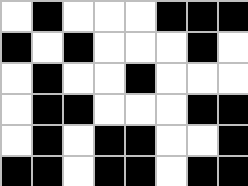[["white", "black", "white", "white", "white", "black", "black", "black"], ["black", "white", "black", "white", "white", "white", "black", "white"], ["white", "black", "white", "white", "black", "white", "white", "white"], ["white", "black", "black", "white", "white", "white", "black", "black"], ["white", "black", "white", "black", "black", "white", "white", "black"], ["black", "black", "white", "black", "black", "white", "black", "black"]]